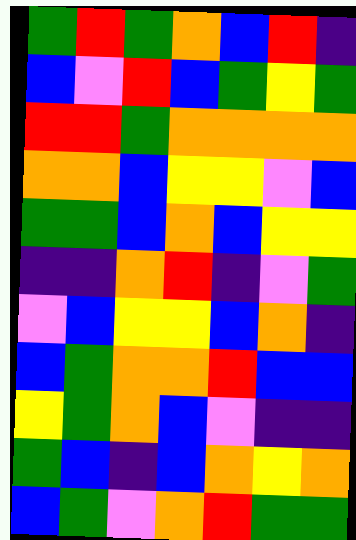[["green", "red", "green", "orange", "blue", "red", "indigo"], ["blue", "violet", "red", "blue", "green", "yellow", "green"], ["red", "red", "green", "orange", "orange", "orange", "orange"], ["orange", "orange", "blue", "yellow", "yellow", "violet", "blue"], ["green", "green", "blue", "orange", "blue", "yellow", "yellow"], ["indigo", "indigo", "orange", "red", "indigo", "violet", "green"], ["violet", "blue", "yellow", "yellow", "blue", "orange", "indigo"], ["blue", "green", "orange", "orange", "red", "blue", "blue"], ["yellow", "green", "orange", "blue", "violet", "indigo", "indigo"], ["green", "blue", "indigo", "blue", "orange", "yellow", "orange"], ["blue", "green", "violet", "orange", "red", "green", "green"]]